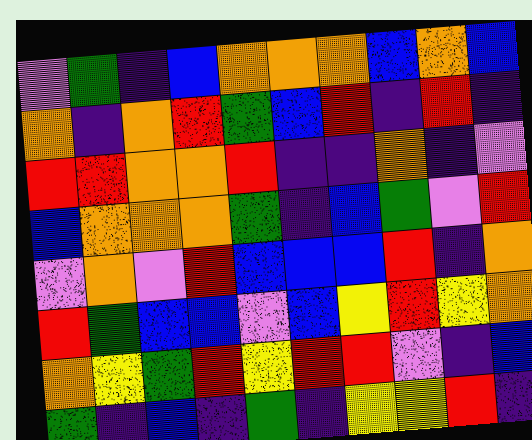[["violet", "green", "indigo", "blue", "orange", "orange", "orange", "blue", "orange", "blue"], ["orange", "indigo", "orange", "red", "green", "blue", "red", "indigo", "red", "indigo"], ["red", "red", "orange", "orange", "red", "indigo", "indigo", "orange", "indigo", "violet"], ["blue", "orange", "orange", "orange", "green", "indigo", "blue", "green", "violet", "red"], ["violet", "orange", "violet", "red", "blue", "blue", "blue", "red", "indigo", "orange"], ["red", "green", "blue", "blue", "violet", "blue", "yellow", "red", "yellow", "orange"], ["orange", "yellow", "green", "red", "yellow", "red", "red", "violet", "indigo", "blue"], ["green", "indigo", "blue", "indigo", "green", "indigo", "yellow", "yellow", "red", "indigo"]]